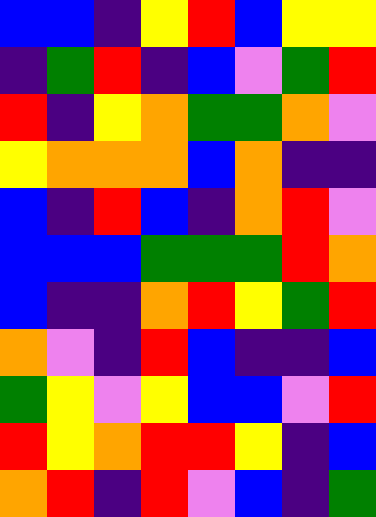[["blue", "blue", "indigo", "yellow", "red", "blue", "yellow", "yellow"], ["indigo", "green", "red", "indigo", "blue", "violet", "green", "red"], ["red", "indigo", "yellow", "orange", "green", "green", "orange", "violet"], ["yellow", "orange", "orange", "orange", "blue", "orange", "indigo", "indigo"], ["blue", "indigo", "red", "blue", "indigo", "orange", "red", "violet"], ["blue", "blue", "blue", "green", "green", "green", "red", "orange"], ["blue", "indigo", "indigo", "orange", "red", "yellow", "green", "red"], ["orange", "violet", "indigo", "red", "blue", "indigo", "indigo", "blue"], ["green", "yellow", "violet", "yellow", "blue", "blue", "violet", "red"], ["red", "yellow", "orange", "red", "red", "yellow", "indigo", "blue"], ["orange", "red", "indigo", "red", "violet", "blue", "indigo", "green"]]